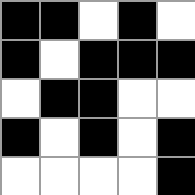[["black", "black", "white", "black", "white"], ["black", "white", "black", "black", "black"], ["white", "black", "black", "white", "white"], ["black", "white", "black", "white", "black"], ["white", "white", "white", "white", "black"]]